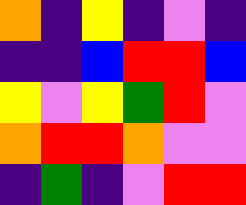[["orange", "indigo", "yellow", "indigo", "violet", "indigo"], ["indigo", "indigo", "blue", "red", "red", "blue"], ["yellow", "violet", "yellow", "green", "red", "violet"], ["orange", "red", "red", "orange", "violet", "violet"], ["indigo", "green", "indigo", "violet", "red", "red"]]